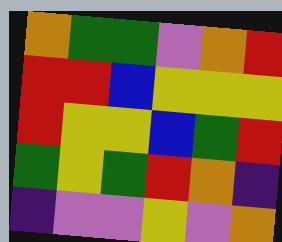[["orange", "green", "green", "violet", "orange", "red"], ["red", "red", "blue", "yellow", "yellow", "yellow"], ["red", "yellow", "yellow", "blue", "green", "red"], ["green", "yellow", "green", "red", "orange", "indigo"], ["indigo", "violet", "violet", "yellow", "violet", "orange"]]